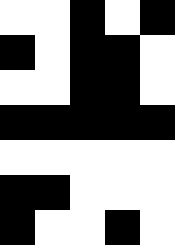[["white", "white", "black", "white", "black"], ["black", "white", "black", "black", "white"], ["white", "white", "black", "black", "white"], ["black", "black", "black", "black", "black"], ["white", "white", "white", "white", "white"], ["black", "black", "white", "white", "white"], ["black", "white", "white", "black", "white"]]